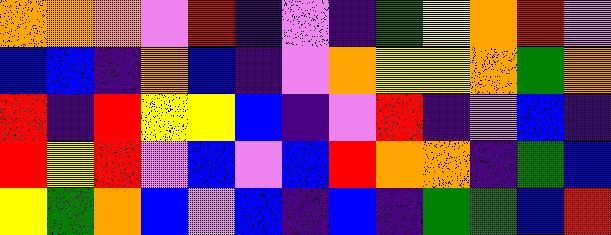[["orange", "orange", "orange", "violet", "red", "indigo", "violet", "indigo", "green", "yellow", "orange", "red", "violet"], ["blue", "blue", "indigo", "orange", "blue", "indigo", "violet", "orange", "yellow", "yellow", "orange", "green", "orange"], ["red", "indigo", "red", "yellow", "yellow", "blue", "indigo", "violet", "red", "indigo", "violet", "blue", "indigo"], ["red", "yellow", "red", "violet", "blue", "violet", "blue", "red", "orange", "orange", "indigo", "green", "blue"], ["yellow", "green", "orange", "blue", "violet", "blue", "indigo", "blue", "indigo", "green", "green", "blue", "red"]]